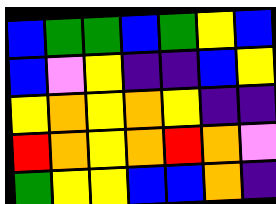[["blue", "green", "green", "blue", "green", "yellow", "blue"], ["blue", "violet", "yellow", "indigo", "indigo", "blue", "yellow"], ["yellow", "orange", "yellow", "orange", "yellow", "indigo", "indigo"], ["red", "orange", "yellow", "orange", "red", "orange", "violet"], ["green", "yellow", "yellow", "blue", "blue", "orange", "indigo"]]